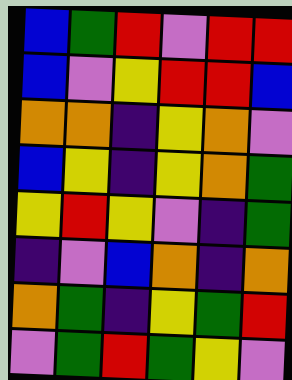[["blue", "green", "red", "violet", "red", "red"], ["blue", "violet", "yellow", "red", "red", "blue"], ["orange", "orange", "indigo", "yellow", "orange", "violet"], ["blue", "yellow", "indigo", "yellow", "orange", "green"], ["yellow", "red", "yellow", "violet", "indigo", "green"], ["indigo", "violet", "blue", "orange", "indigo", "orange"], ["orange", "green", "indigo", "yellow", "green", "red"], ["violet", "green", "red", "green", "yellow", "violet"]]